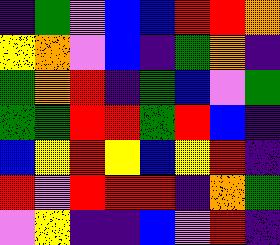[["indigo", "green", "violet", "blue", "blue", "red", "red", "orange"], ["yellow", "orange", "violet", "blue", "indigo", "green", "orange", "indigo"], ["green", "orange", "red", "indigo", "green", "blue", "violet", "green"], ["green", "green", "red", "red", "green", "red", "blue", "indigo"], ["blue", "yellow", "red", "yellow", "blue", "yellow", "red", "indigo"], ["red", "violet", "red", "red", "red", "indigo", "orange", "green"], ["violet", "yellow", "indigo", "indigo", "blue", "violet", "red", "indigo"]]